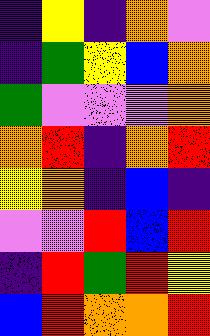[["indigo", "yellow", "indigo", "orange", "violet"], ["indigo", "green", "yellow", "blue", "orange"], ["green", "violet", "violet", "violet", "orange"], ["orange", "red", "indigo", "orange", "red"], ["yellow", "orange", "indigo", "blue", "indigo"], ["violet", "violet", "red", "blue", "red"], ["indigo", "red", "green", "red", "yellow"], ["blue", "red", "orange", "orange", "red"]]